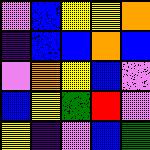[["violet", "blue", "yellow", "yellow", "orange"], ["indigo", "blue", "blue", "orange", "blue"], ["violet", "orange", "yellow", "blue", "violet"], ["blue", "yellow", "green", "red", "violet"], ["yellow", "indigo", "violet", "blue", "green"]]